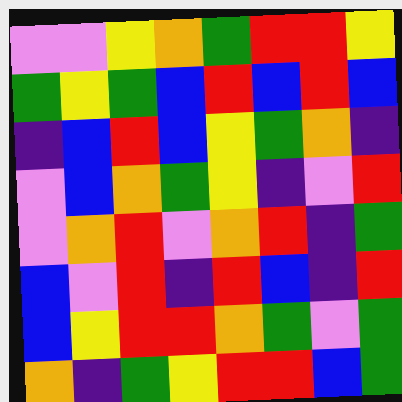[["violet", "violet", "yellow", "orange", "green", "red", "red", "yellow"], ["green", "yellow", "green", "blue", "red", "blue", "red", "blue"], ["indigo", "blue", "red", "blue", "yellow", "green", "orange", "indigo"], ["violet", "blue", "orange", "green", "yellow", "indigo", "violet", "red"], ["violet", "orange", "red", "violet", "orange", "red", "indigo", "green"], ["blue", "violet", "red", "indigo", "red", "blue", "indigo", "red"], ["blue", "yellow", "red", "red", "orange", "green", "violet", "green"], ["orange", "indigo", "green", "yellow", "red", "red", "blue", "green"]]